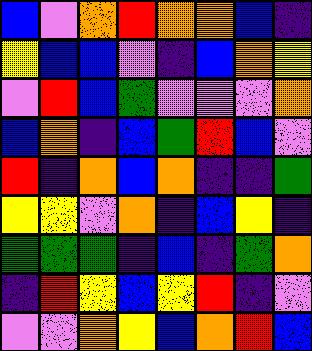[["blue", "violet", "orange", "red", "orange", "orange", "blue", "indigo"], ["yellow", "blue", "blue", "violet", "indigo", "blue", "orange", "yellow"], ["violet", "red", "blue", "green", "violet", "violet", "violet", "orange"], ["blue", "orange", "indigo", "blue", "green", "red", "blue", "violet"], ["red", "indigo", "orange", "blue", "orange", "indigo", "indigo", "green"], ["yellow", "yellow", "violet", "orange", "indigo", "blue", "yellow", "indigo"], ["green", "green", "green", "indigo", "blue", "indigo", "green", "orange"], ["indigo", "red", "yellow", "blue", "yellow", "red", "indigo", "violet"], ["violet", "violet", "orange", "yellow", "blue", "orange", "red", "blue"]]